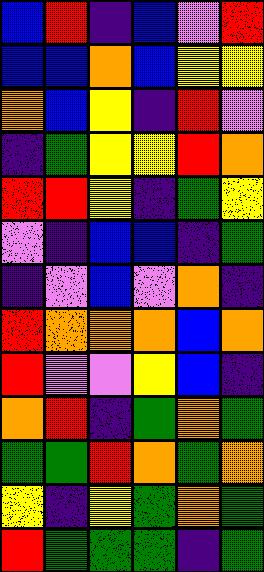[["blue", "red", "indigo", "blue", "violet", "red"], ["blue", "blue", "orange", "blue", "yellow", "yellow"], ["orange", "blue", "yellow", "indigo", "red", "violet"], ["indigo", "green", "yellow", "yellow", "red", "orange"], ["red", "red", "yellow", "indigo", "green", "yellow"], ["violet", "indigo", "blue", "blue", "indigo", "green"], ["indigo", "violet", "blue", "violet", "orange", "indigo"], ["red", "orange", "orange", "orange", "blue", "orange"], ["red", "violet", "violet", "yellow", "blue", "indigo"], ["orange", "red", "indigo", "green", "orange", "green"], ["green", "green", "red", "orange", "green", "orange"], ["yellow", "indigo", "yellow", "green", "orange", "green"], ["red", "green", "green", "green", "indigo", "green"]]